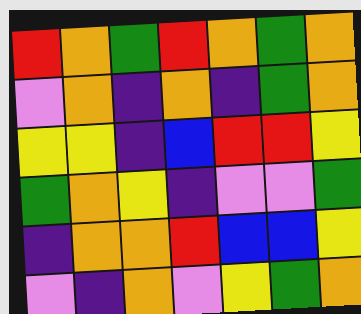[["red", "orange", "green", "red", "orange", "green", "orange"], ["violet", "orange", "indigo", "orange", "indigo", "green", "orange"], ["yellow", "yellow", "indigo", "blue", "red", "red", "yellow"], ["green", "orange", "yellow", "indigo", "violet", "violet", "green"], ["indigo", "orange", "orange", "red", "blue", "blue", "yellow"], ["violet", "indigo", "orange", "violet", "yellow", "green", "orange"]]